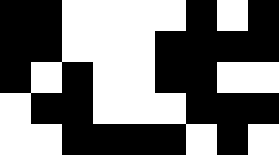[["black", "black", "white", "white", "white", "white", "black", "white", "black"], ["black", "black", "white", "white", "white", "black", "black", "black", "black"], ["black", "white", "black", "white", "white", "black", "black", "white", "white"], ["white", "black", "black", "white", "white", "white", "black", "black", "black"], ["white", "white", "black", "black", "black", "black", "white", "black", "white"]]